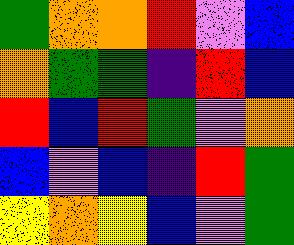[["green", "orange", "orange", "red", "violet", "blue"], ["orange", "green", "green", "indigo", "red", "blue"], ["red", "blue", "red", "green", "violet", "orange"], ["blue", "violet", "blue", "indigo", "red", "green"], ["yellow", "orange", "yellow", "blue", "violet", "green"]]